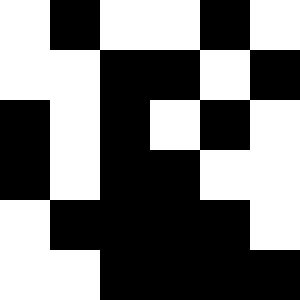[["white", "black", "white", "white", "black", "white"], ["white", "white", "black", "black", "white", "black"], ["black", "white", "black", "white", "black", "white"], ["black", "white", "black", "black", "white", "white"], ["white", "black", "black", "black", "black", "white"], ["white", "white", "black", "black", "black", "black"]]